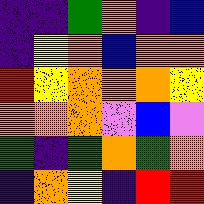[["indigo", "indigo", "green", "orange", "indigo", "blue"], ["indigo", "yellow", "orange", "blue", "orange", "orange"], ["red", "yellow", "orange", "orange", "orange", "yellow"], ["orange", "orange", "orange", "violet", "blue", "violet"], ["green", "indigo", "green", "orange", "green", "orange"], ["indigo", "orange", "yellow", "indigo", "red", "red"]]